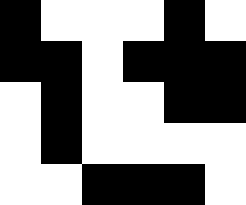[["black", "white", "white", "white", "black", "white"], ["black", "black", "white", "black", "black", "black"], ["white", "black", "white", "white", "black", "black"], ["white", "black", "white", "white", "white", "white"], ["white", "white", "black", "black", "black", "white"]]